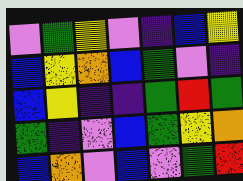[["violet", "green", "yellow", "violet", "indigo", "blue", "yellow"], ["blue", "yellow", "orange", "blue", "green", "violet", "indigo"], ["blue", "yellow", "indigo", "indigo", "green", "red", "green"], ["green", "indigo", "violet", "blue", "green", "yellow", "orange"], ["blue", "orange", "violet", "blue", "violet", "green", "red"]]